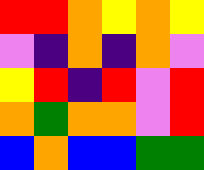[["red", "red", "orange", "yellow", "orange", "yellow"], ["violet", "indigo", "orange", "indigo", "orange", "violet"], ["yellow", "red", "indigo", "red", "violet", "red"], ["orange", "green", "orange", "orange", "violet", "red"], ["blue", "orange", "blue", "blue", "green", "green"]]